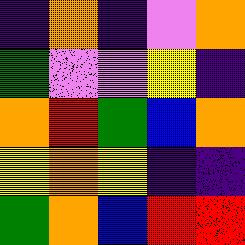[["indigo", "orange", "indigo", "violet", "orange"], ["green", "violet", "violet", "yellow", "indigo"], ["orange", "red", "green", "blue", "orange"], ["yellow", "orange", "yellow", "indigo", "indigo"], ["green", "orange", "blue", "red", "red"]]